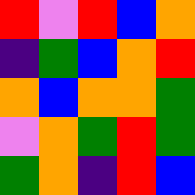[["red", "violet", "red", "blue", "orange"], ["indigo", "green", "blue", "orange", "red"], ["orange", "blue", "orange", "orange", "green"], ["violet", "orange", "green", "red", "green"], ["green", "orange", "indigo", "red", "blue"]]